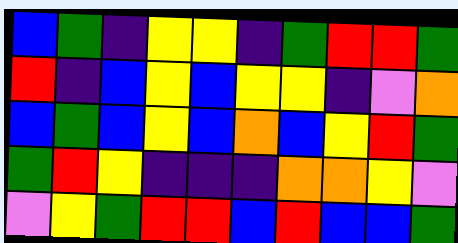[["blue", "green", "indigo", "yellow", "yellow", "indigo", "green", "red", "red", "green"], ["red", "indigo", "blue", "yellow", "blue", "yellow", "yellow", "indigo", "violet", "orange"], ["blue", "green", "blue", "yellow", "blue", "orange", "blue", "yellow", "red", "green"], ["green", "red", "yellow", "indigo", "indigo", "indigo", "orange", "orange", "yellow", "violet"], ["violet", "yellow", "green", "red", "red", "blue", "red", "blue", "blue", "green"]]